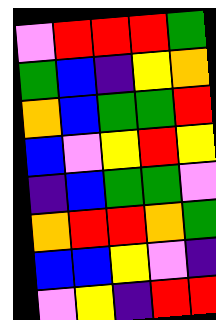[["violet", "red", "red", "red", "green"], ["green", "blue", "indigo", "yellow", "orange"], ["orange", "blue", "green", "green", "red"], ["blue", "violet", "yellow", "red", "yellow"], ["indigo", "blue", "green", "green", "violet"], ["orange", "red", "red", "orange", "green"], ["blue", "blue", "yellow", "violet", "indigo"], ["violet", "yellow", "indigo", "red", "red"]]